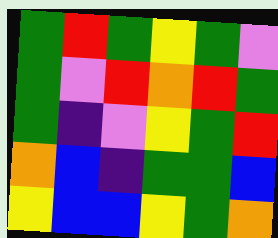[["green", "red", "green", "yellow", "green", "violet"], ["green", "violet", "red", "orange", "red", "green"], ["green", "indigo", "violet", "yellow", "green", "red"], ["orange", "blue", "indigo", "green", "green", "blue"], ["yellow", "blue", "blue", "yellow", "green", "orange"]]